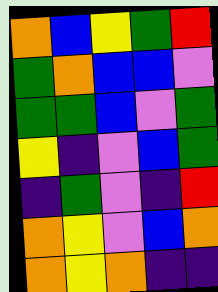[["orange", "blue", "yellow", "green", "red"], ["green", "orange", "blue", "blue", "violet"], ["green", "green", "blue", "violet", "green"], ["yellow", "indigo", "violet", "blue", "green"], ["indigo", "green", "violet", "indigo", "red"], ["orange", "yellow", "violet", "blue", "orange"], ["orange", "yellow", "orange", "indigo", "indigo"]]